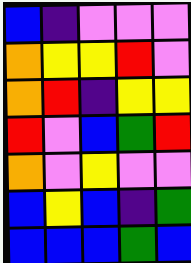[["blue", "indigo", "violet", "violet", "violet"], ["orange", "yellow", "yellow", "red", "violet"], ["orange", "red", "indigo", "yellow", "yellow"], ["red", "violet", "blue", "green", "red"], ["orange", "violet", "yellow", "violet", "violet"], ["blue", "yellow", "blue", "indigo", "green"], ["blue", "blue", "blue", "green", "blue"]]